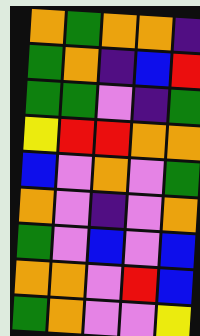[["orange", "green", "orange", "orange", "indigo"], ["green", "orange", "indigo", "blue", "red"], ["green", "green", "violet", "indigo", "green"], ["yellow", "red", "red", "orange", "orange"], ["blue", "violet", "orange", "violet", "green"], ["orange", "violet", "indigo", "violet", "orange"], ["green", "violet", "blue", "violet", "blue"], ["orange", "orange", "violet", "red", "blue"], ["green", "orange", "violet", "violet", "yellow"]]